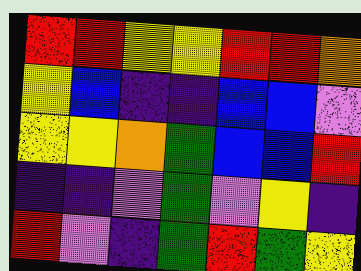[["red", "red", "yellow", "yellow", "red", "red", "orange"], ["yellow", "blue", "indigo", "indigo", "blue", "blue", "violet"], ["yellow", "yellow", "orange", "green", "blue", "blue", "red"], ["indigo", "indigo", "violet", "green", "violet", "yellow", "indigo"], ["red", "violet", "indigo", "green", "red", "green", "yellow"]]